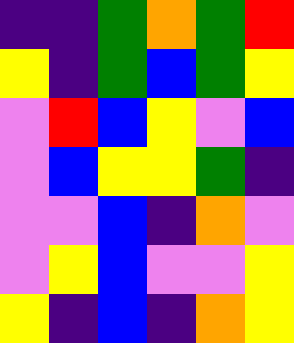[["indigo", "indigo", "green", "orange", "green", "red"], ["yellow", "indigo", "green", "blue", "green", "yellow"], ["violet", "red", "blue", "yellow", "violet", "blue"], ["violet", "blue", "yellow", "yellow", "green", "indigo"], ["violet", "violet", "blue", "indigo", "orange", "violet"], ["violet", "yellow", "blue", "violet", "violet", "yellow"], ["yellow", "indigo", "blue", "indigo", "orange", "yellow"]]